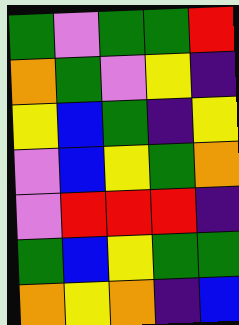[["green", "violet", "green", "green", "red"], ["orange", "green", "violet", "yellow", "indigo"], ["yellow", "blue", "green", "indigo", "yellow"], ["violet", "blue", "yellow", "green", "orange"], ["violet", "red", "red", "red", "indigo"], ["green", "blue", "yellow", "green", "green"], ["orange", "yellow", "orange", "indigo", "blue"]]